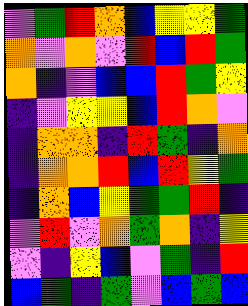[["violet", "green", "red", "orange", "blue", "yellow", "yellow", "green"], ["orange", "violet", "orange", "violet", "red", "blue", "red", "green"], ["orange", "indigo", "violet", "blue", "blue", "red", "green", "yellow"], ["indigo", "violet", "yellow", "yellow", "blue", "red", "orange", "violet"], ["indigo", "orange", "orange", "indigo", "red", "green", "indigo", "orange"], ["indigo", "orange", "orange", "red", "blue", "red", "yellow", "green"], ["indigo", "orange", "blue", "yellow", "green", "green", "red", "indigo"], ["violet", "red", "violet", "orange", "green", "orange", "indigo", "yellow"], ["violet", "indigo", "yellow", "blue", "violet", "green", "indigo", "red"], ["blue", "green", "indigo", "green", "violet", "blue", "green", "blue"]]